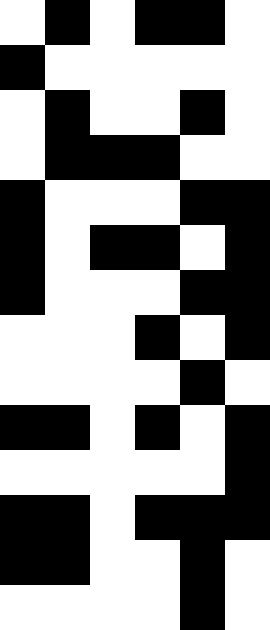[["white", "black", "white", "black", "black", "white"], ["black", "white", "white", "white", "white", "white"], ["white", "black", "white", "white", "black", "white"], ["white", "black", "black", "black", "white", "white"], ["black", "white", "white", "white", "black", "black"], ["black", "white", "black", "black", "white", "black"], ["black", "white", "white", "white", "black", "black"], ["white", "white", "white", "black", "white", "black"], ["white", "white", "white", "white", "black", "white"], ["black", "black", "white", "black", "white", "black"], ["white", "white", "white", "white", "white", "black"], ["black", "black", "white", "black", "black", "black"], ["black", "black", "white", "white", "black", "white"], ["white", "white", "white", "white", "black", "white"]]